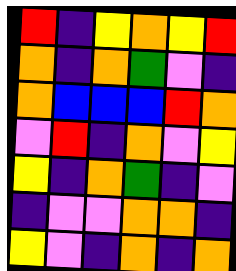[["red", "indigo", "yellow", "orange", "yellow", "red"], ["orange", "indigo", "orange", "green", "violet", "indigo"], ["orange", "blue", "blue", "blue", "red", "orange"], ["violet", "red", "indigo", "orange", "violet", "yellow"], ["yellow", "indigo", "orange", "green", "indigo", "violet"], ["indigo", "violet", "violet", "orange", "orange", "indigo"], ["yellow", "violet", "indigo", "orange", "indigo", "orange"]]